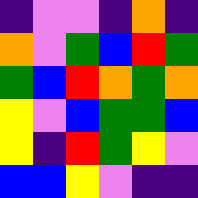[["indigo", "violet", "violet", "indigo", "orange", "indigo"], ["orange", "violet", "green", "blue", "red", "green"], ["green", "blue", "red", "orange", "green", "orange"], ["yellow", "violet", "blue", "green", "green", "blue"], ["yellow", "indigo", "red", "green", "yellow", "violet"], ["blue", "blue", "yellow", "violet", "indigo", "indigo"]]